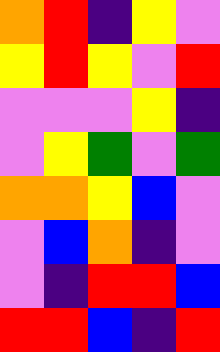[["orange", "red", "indigo", "yellow", "violet"], ["yellow", "red", "yellow", "violet", "red"], ["violet", "violet", "violet", "yellow", "indigo"], ["violet", "yellow", "green", "violet", "green"], ["orange", "orange", "yellow", "blue", "violet"], ["violet", "blue", "orange", "indigo", "violet"], ["violet", "indigo", "red", "red", "blue"], ["red", "red", "blue", "indigo", "red"]]